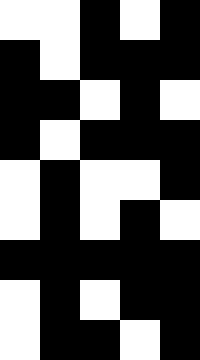[["white", "white", "black", "white", "black"], ["black", "white", "black", "black", "black"], ["black", "black", "white", "black", "white"], ["black", "white", "black", "black", "black"], ["white", "black", "white", "white", "black"], ["white", "black", "white", "black", "white"], ["black", "black", "black", "black", "black"], ["white", "black", "white", "black", "black"], ["white", "black", "black", "white", "black"]]